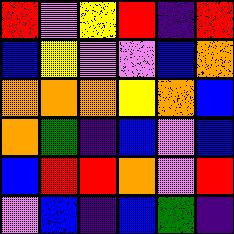[["red", "violet", "yellow", "red", "indigo", "red"], ["blue", "yellow", "violet", "violet", "blue", "orange"], ["orange", "orange", "orange", "yellow", "orange", "blue"], ["orange", "green", "indigo", "blue", "violet", "blue"], ["blue", "red", "red", "orange", "violet", "red"], ["violet", "blue", "indigo", "blue", "green", "indigo"]]